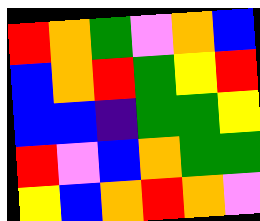[["red", "orange", "green", "violet", "orange", "blue"], ["blue", "orange", "red", "green", "yellow", "red"], ["blue", "blue", "indigo", "green", "green", "yellow"], ["red", "violet", "blue", "orange", "green", "green"], ["yellow", "blue", "orange", "red", "orange", "violet"]]